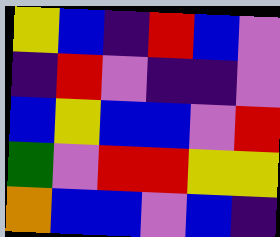[["yellow", "blue", "indigo", "red", "blue", "violet"], ["indigo", "red", "violet", "indigo", "indigo", "violet"], ["blue", "yellow", "blue", "blue", "violet", "red"], ["green", "violet", "red", "red", "yellow", "yellow"], ["orange", "blue", "blue", "violet", "blue", "indigo"]]